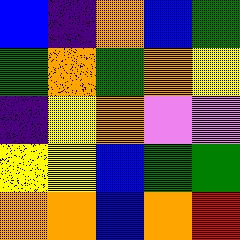[["blue", "indigo", "orange", "blue", "green"], ["green", "orange", "green", "orange", "yellow"], ["indigo", "yellow", "orange", "violet", "violet"], ["yellow", "yellow", "blue", "green", "green"], ["orange", "orange", "blue", "orange", "red"]]